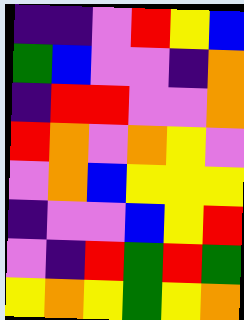[["indigo", "indigo", "violet", "red", "yellow", "blue"], ["green", "blue", "violet", "violet", "indigo", "orange"], ["indigo", "red", "red", "violet", "violet", "orange"], ["red", "orange", "violet", "orange", "yellow", "violet"], ["violet", "orange", "blue", "yellow", "yellow", "yellow"], ["indigo", "violet", "violet", "blue", "yellow", "red"], ["violet", "indigo", "red", "green", "red", "green"], ["yellow", "orange", "yellow", "green", "yellow", "orange"]]